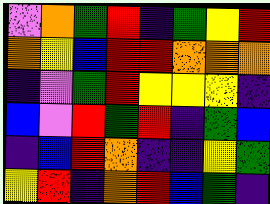[["violet", "orange", "green", "red", "indigo", "green", "yellow", "red"], ["orange", "yellow", "blue", "red", "red", "orange", "orange", "orange"], ["indigo", "violet", "green", "red", "yellow", "yellow", "yellow", "indigo"], ["blue", "violet", "red", "green", "red", "indigo", "green", "blue"], ["indigo", "blue", "red", "orange", "indigo", "indigo", "yellow", "green"], ["yellow", "red", "indigo", "orange", "red", "blue", "green", "indigo"]]